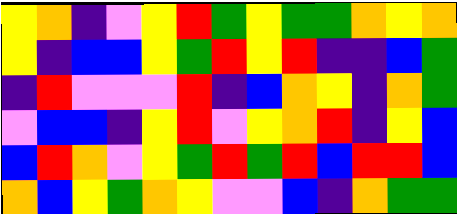[["yellow", "orange", "indigo", "violet", "yellow", "red", "green", "yellow", "green", "green", "orange", "yellow", "orange"], ["yellow", "indigo", "blue", "blue", "yellow", "green", "red", "yellow", "red", "indigo", "indigo", "blue", "green"], ["indigo", "red", "violet", "violet", "violet", "red", "indigo", "blue", "orange", "yellow", "indigo", "orange", "green"], ["violet", "blue", "blue", "indigo", "yellow", "red", "violet", "yellow", "orange", "red", "indigo", "yellow", "blue"], ["blue", "red", "orange", "violet", "yellow", "green", "red", "green", "red", "blue", "red", "red", "blue"], ["orange", "blue", "yellow", "green", "orange", "yellow", "violet", "violet", "blue", "indigo", "orange", "green", "green"]]